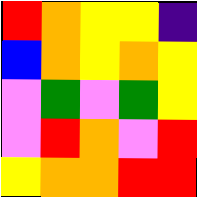[["red", "orange", "yellow", "yellow", "indigo"], ["blue", "orange", "yellow", "orange", "yellow"], ["violet", "green", "violet", "green", "yellow"], ["violet", "red", "orange", "violet", "red"], ["yellow", "orange", "orange", "red", "red"]]